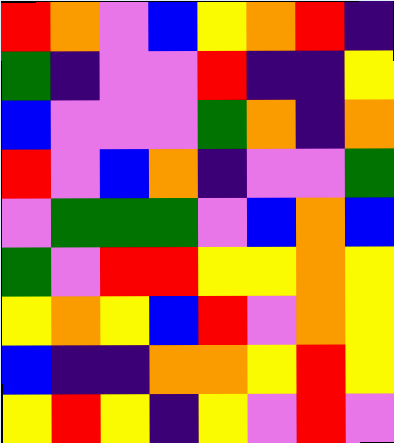[["red", "orange", "violet", "blue", "yellow", "orange", "red", "indigo"], ["green", "indigo", "violet", "violet", "red", "indigo", "indigo", "yellow"], ["blue", "violet", "violet", "violet", "green", "orange", "indigo", "orange"], ["red", "violet", "blue", "orange", "indigo", "violet", "violet", "green"], ["violet", "green", "green", "green", "violet", "blue", "orange", "blue"], ["green", "violet", "red", "red", "yellow", "yellow", "orange", "yellow"], ["yellow", "orange", "yellow", "blue", "red", "violet", "orange", "yellow"], ["blue", "indigo", "indigo", "orange", "orange", "yellow", "red", "yellow"], ["yellow", "red", "yellow", "indigo", "yellow", "violet", "red", "violet"]]